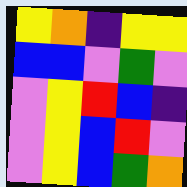[["yellow", "orange", "indigo", "yellow", "yellow"], ["blue", "blue", "violet", "green", "violet"], ["violet", "yellow", "red", "blue", "indigo"], ["violet", "yellow", "blue", "red", "violet"], ["violet", "yellow", "blue", "green", "orange"]]